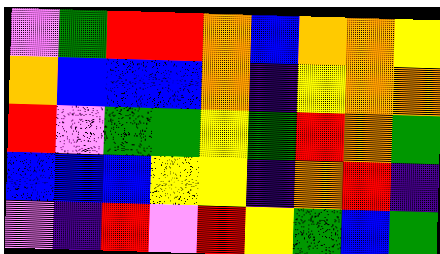[["violet", "green", "red", "red", "orange", "blue", "orange", "orange", "yellow"], ["orange", "blue", "blue", "blue", "orange", "indigo", "yellow", "orange", "orange"], ["red", "violet", "green", "green", "yellow", "green", "red", "orange", "green"], ["blue", "blue", "blue", "yellow", "yellow", "indigo", "orange", "red", "indigo"], ["violet", "indigo", "red", "violet", "red", "yellow", "green", "blue", "green"]]